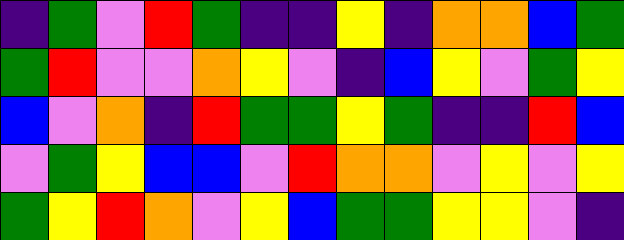[["indigo", "green", "violet", "red", "green", "indigo", "indigo", "yellow", "indigo", "orange", "orange", "blue", "green"], ["green", "red", "violet", "violet", "orange", "yellow", "violet", "indigo", "blue", "yellow", "violet", "green", "yellow"], ["blue", "violet", "orange", "indigo", "red", "green", "green", "yellow", "green", "indigo", "indigo", "red", "blue"], ["violet", "green", "yellow", "blue", "blue", "violet", "red", "orange", "orange", "violet", "yellow", "violet", "yellow"], ["green", "yellow", "red", "orange", "violet", "yellow", "blue", "green", "green", "yellow", "yellow", "violet", "indigo"]]